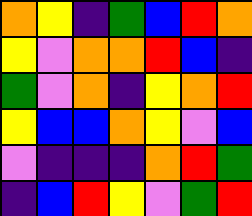[["orange", "yellow", "indigo", "green", "blue", "red", "orange"], ["yellow", "violet", "orange", "orange", "red", "blue", "indigo"], ["green", "violet", "orange", "indigo", "yellow", "orange", "red"], ["yellow", "blue", "blue", "orange", "yellow", "violet", "blue"], ["violet", "indigo", "indigo", "indigo", "orange", "red", "green"], ["indigo", "blue", "red", "yellow", "violet", "green", "red"]]